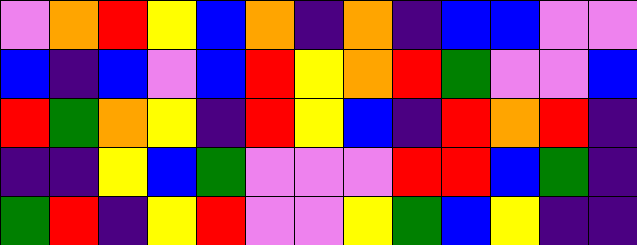[["violet", "orange", "red", "yellow", "blue", "orange", "indigo", "orange", "indigo", "blue", "blue", "violet", "violet"], ["blue", "indigo", "blue", "violet", "blue", "red", "yellow", "orange", "red", "green", "violet", "violet", "blue"], ["red", "green", "orange", "yellow", "indigo", "red", "yellow", "blue", "indigo", "red", "orange", "red", "indigo"], ["indigo", "indigo", "yellow", "blue", "green", "violet", "violet", "violet", "red", "red", "blue", "green", "indigo"], ["green", "red", "indigo", "yellow", "red", "violet", "violet", "yellow", "green", "blue", "yellow", "indigo", "indigo"]]